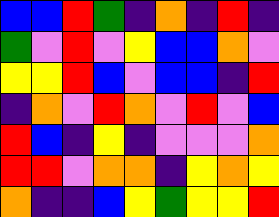[["blue", "blue", "red", "green", "indigo", "orange", "indigo", "red", "indigo"], ["green", "violet", "red", "violet", "yellow", "blue", "blue", "orange", "violet"], ["yellow", "yellow", "red", "blue", "violet", "blue", "blue", "indigo", "red"], ["indigo", "orange", "violet", "red", "orange", "violet", "red", "violet", "blue"], ["red", "blue", "indigo", "yellow", "indigo", "violet", "violet", "violet", "orange"], ["red", "red", "violet", "orange", "orange", "indigo", "yellow", "orange", "yellow"], ["orange", "indigo", "indigo", "blue", "yellow", "green", "yellow", "yellow", "red"]]